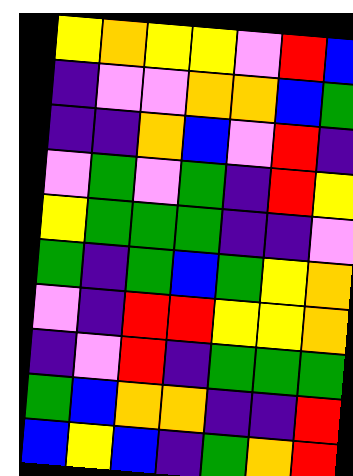[["yellow", "orange", "yellow", "yellow", "violet", "red", "blue"], ["indigo", "violet", "violet", "orange", "orange", "blue", "green"], ["indigo", "indigo", "orange", "blue", "violet", "red", "indigo"], ["violet", "green", "violet", "green", "indigo", "red", "yellow"], ["yellow", "green", "green", "green", "indigo", "indigo", "violet"], ["green", "indigo", "green", "blue", "green", "yellow", "orange"], ["violet", "indigo", "red", "red", "yellow", "yellow", "orange"], ["indigo", "violet", "red", "indigo", "green", "green", "green"], ["green", "blue", "orange", "orange", "indigo", "indigo", "red"], ["blue", "yellow", "blue", "indigo", "green", "orange", "red"]]